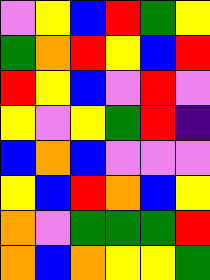[["violet", "yellow", "blue", "red", "green", "yellow"], ["green", "orange", "red", "yellow", "blue", "red"], ["red", "yellow", "blue", "violet", "red", "violet"], ["yellow", "violet", "yellow", "green", "red", "indigo"], ["blue", "orange", "blue", "violet", "violet", "violet"], ["yellow", "blue", "red", "orange", "blue", "yellow"], ["orange", "violet", "green", "green", "green", "red"], ["orange", "blue", "orange", "yellow", "yellow", "green"]]